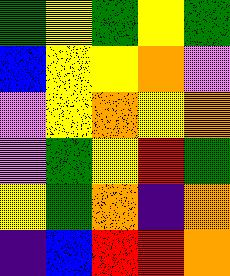[["green", "yellow", "green", "yellow", "green"], ["blue", "yellow", "yellow", "orange", "violet"], ["violet", "yellow", "orange", "yellow", "orange"], ["violet", "green", "yellow", "red", "green"], ["yellow", "green", "orange", "indigo", "orange"], ["indigo", "blue", "red", "red", "orange"]]